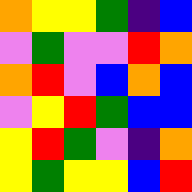[["orange", "yellow", "yellow", "green", "indigo", "blue"], ["violet", "green", "violet", "violet", "red", "orange"], ["orange", "red", "violet", "blue", "orange", "blue"], ["violet", "yellow", "red", "green", "blue", "blue"], ["yellow", "red", "green", "violet", "indigo", "orange"], ["yellow", "green", "yellow", "yellow", "blue", "red"]]